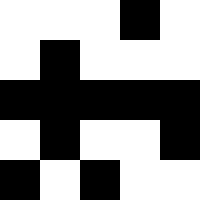[["white", "white", "white", "black", "white"], ["white", "black", "white", "white", "white"], ["black", "black", "black", "black", "black"], ["white", "black", "white", "white", "black"], ["black", "white", "black", "white", "white"]]